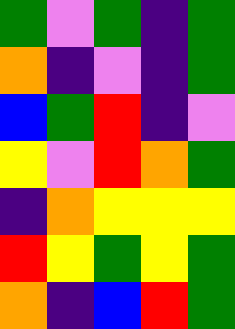[["green", "violet", "green", "indigo", "green"], ["orange", "indigo", "violet", "indigo", "green"], ["blue", "green", "red", "indigo", "violet"], ["yellow", "violet", "red", "orange", "green"], ["indigo", "orange", "yellow", "yellow", "yellow"], ["red", "yellow", "green", "yellow", "green"], ["orange", "indigo", "blue", "red", "green"]]